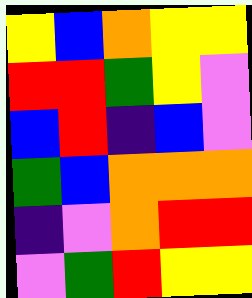[["yellow", "blue", "orange", "yellow", "yellow"], ["red", "red", "green", "yellow", "violet"], ["blue", "red", "indigo", "blue", "violet"], ["green", "blue", "orange", "orange", "orange"], ["indigo", "violet", "orange", "red", "red"], ["violet", "green", "red", "yellow", "yellow"]]